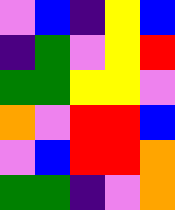[["violet", "blue", "indigo", "yellow", "blue"], ["indigo", "green", "violet", "yellow", "red"], ["green", "green", "yellow", "yellow", "violet"], ["orange", "violet", "red", "red", "blue"], ["violet", "blue", "red", "red", "orange"], ["green", "green", "indigo", "violet", "orange"]]